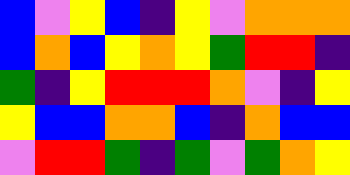[["blue", "violet", "yellow", "blue", "indigo", "yellow", "violet", "orange", "orange", "orange"], ["blue", "orange", "blue", "yellow", "orange", "yellow", "green", "red", "red", "indigo"], ["green", "indigo", "yellow", "red", "red", "red", "orange", "violet", "indigo", "yellow"], ["yellow", "blue", "blue", "orange", "orange", "blue", "indigo", "orange", "blue", "blue"], ["violet", "red", "red", "green", "indigo", "green", "violet", "green", "orange", "yellow"]]